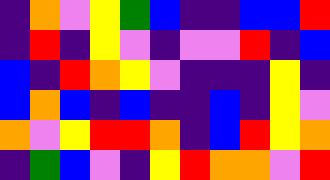[["indigo", "orange", "violet", "yellow", "green", "blue", "indigo", "indigo", "blue", "blue", "red"], ["indigo", "red", "indigo", "yellow", "violet", "indigo", "violet", "violet", "red", "indigo", "blue"], ["blue", "indigo", "red", "orange", "yellow", "violet", "indigo", "indigo", "indigo", "yellow", "indigo"], ["blue", "orange", "blue", "indigo", "blue", "indigo", "indigo", "blue", "indigo", "yellow", "violet"], ["orange", "violet", "yellow", "red", "red", "orange", "indigo", "blue", "red", "yellow", "orange"], ["indigo", "green", "blue", "violet", "indigo", "yellow", "red", "orange", "orange", "violet", "red"]]